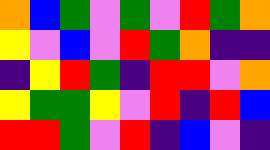[["orange", "blue", "green", "violet", "green", "violet", "red", "green", "orange"], ["yellow", "violet", "blue", "violet", "red", "green", "orange", "indigo", "indigo"], ["indigo", "yellow", "red", "green", "indigo", "red", "red", "violet", "orange"], ["yellow", "green", "green", "yellow", "violet", "red", "indigo", "red", "blue"], ["red", "red", "green", "violet", "red", "indigo", "blue", "violet", "indigo"]]